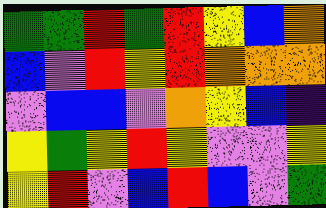[["green", "green", "red", "green", "red", "yellow", "blue", "orange"], ["blue", "violet", "red", "yellow", "red", "orange", "orange", "orange"], ["violet", "blue", "blue", "violet", "orange", "yellow", "blue", "indigo"], ["yellow", "green", "yellow", "red", "yellow", "violet", "violet", "yellow"], ["yellow", "red", "violet", "blue", "red", "blue", "violet", "green"]]